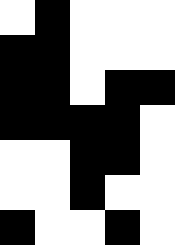[["white", "black", "white", "white", "white"], ["black", "black", "white", "white", "white"], ["black", "black", "white", "black", "black"], ["black", "black", "black", "black", "white"], ["white", "white", "black", "black", "white"], ["white", "white", "black", "white", "white"], ["black", "white", "white", "black", "white"]]